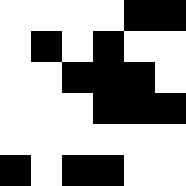[["white", "white", "white", "white", "black", "black"], ["white", "black", "white", "black", "white", "white"], ["white", "white", "black", "black", "black", "white"], ["white", "white", "white", "black", "black", "black"], ["white", "white", "white", "white", "white", "white"], ["black", "white", "black", "black", "white", "white"]]